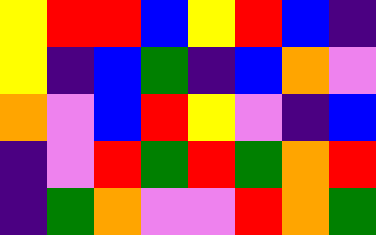[["yellow", "red", "red", "blue", "yellow", "red", "blue", "indigo"], ["yellow", "indigo", "blue", "green", "indigo", "blue", "orange", "violet"], ["orange", "violet", "blue", "red", "yellow", "violet", "indigo", "blue"], ["indigo", "violet", "red", "green", "red", "green", "orange", "red"], ["indigo", "green", "orange", "violet", "violet", "red", "orange", "green"]]